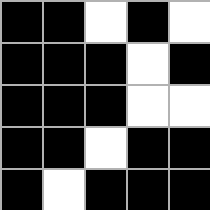[["black", "black", "white", "black", "white"], ["black", "black", "black", "white", "black"], ["black", "black", "black", "white", "white"], ["black", "black", "white", "black", "black"], ["black", "white", "black", "black", "black"]]